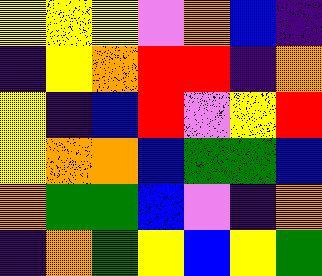[["yellow", "yellow", "yellow", "violet", "orange", "blue", "indigo"], ["indigo", "yellow", "orange", "red", "red", "indigo", "orange"], ["yellow", "indigo", "blue", "red", "violet", "yellow", "red"], ["yellow", "orange", "orange", "blue", "green", "green", "blue"], ["orange", "green", "green", "blue", "violet", "indigo", "orange"], ["indigo", "orange", "green", "yellow", "blue", "yellow", "green"]]